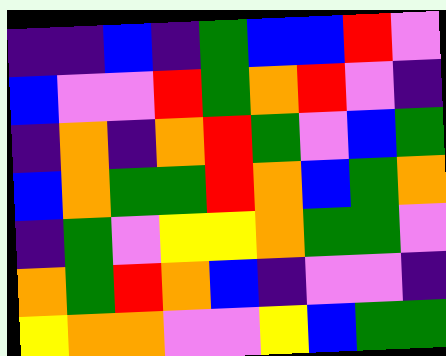[["indigo", "indigo", "blue", "indigo", "green", "blue", "blue", "red", "violet"], ["blue", "violet", "violet", "red", "green", "orange", "red", "violet", "indigo"], ["indigo", "orange", "indigo", "orange", "red", "green", "violet", "blue", "green"], ["blue", "orange", "green", "green", "red", "orange", "blue", "green", "orange"], ["indigo", "green", "violet", "yellow", "yellow", "orange", "green", "green", "violet"], ["orange", "green", "red", "orange", "blue", "indigo", "violet", "violet", "indigo"], ["yellow", "orange", "orange", "violet", "violet", "yellow", "blue", "green", "green"]]